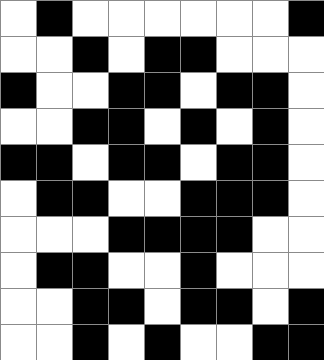[["white", "black", "white", "white", "white", "white", "white", "white", "black"], ["white", "white", "black", "white", "black", "black", "white", "white", "white"], ["black", "white", "white", "black", "black", "white", "black", "black", "white"], ["white", "white", "black", "black", "white", "black", "white", "black", "white"], ["black", "black", "white", "black", "black", "white", "black", "black", "white"], ["white", "black", "black", "white", "white", "black", "black", "black", "white"], ["white", "white", "white", "black", "black", "black", "black", "white", "white"], ["white", "black", "black", "white", "white", "black", "white", "white", "white"], ["white", "white", "black", "black", "white", "black", "black", "white", "black"], ["white", "white", "black", "white", "black", "white", "white", "black", "black"]]